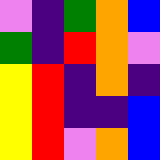[["violet", "indigo", "green", "orange", "blue"], ["green", "indigo", "red", "orange", "violet"], ["yellow", "red", "indigo", "orange", "indigo"], ["yellow", "red", "indigo", "indigo", "blue"], ["yellow", "red", "violet", "orange", "blue"]]